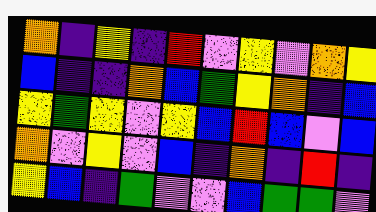[["orange", "indigo", "yellow", "indigo", "red", "violet", "yellow", "violet", "orange", "yellow"], ["blue", "indigo", "indigo", "orange", "blue", "green", "yellow", "orange", "indigo", "blue"], ["yellow", "green", "yellow", "violet", "yellow", "blue", "red", "blue", "violet", "blue"], ["orange", "violet", "yellow", "violet", "blue", "indigo", "orange", "indigo", "red", "indigo"], ["yellow", "blue", "indigo", "green", "violet", "violet", "blue", "green", "green", "violet"]]